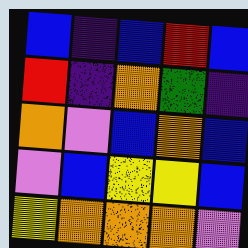[["blue", "indigo", "blue", "red", "blue"], ["red", "indigo", "orange", "green", "indigo"], ["orange", "violet", "blue", "orange", "blue"], ["violet", "blue", "yellow", "yellow", "blue"], ["yellow", "orange", "orange", "orange", "violet"]]